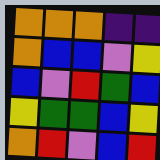[["orange", "orange", "orange", "indigo", "indigo"], ["orange", "blue", "blue", "violet", "yellow"], ["blue", "violet", "red", "green", "blue"], ["yellow", "green", "green", "blue", "yellow"], ["orange", "red", "violet", "blue", "red"]]